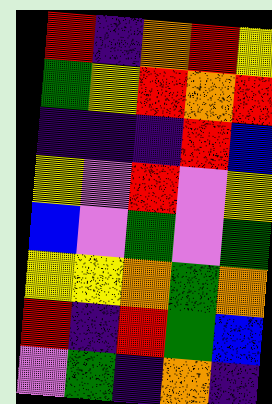[["red", "indigo", "orange", "red", "yellow"], ["green", "yellow", "red", "orange", "red"], ["indigo", "indigo", "indigo", "red", "blue"], ["yellow", "violet", "red", "violet", "yellow"], ["blue", "violet", "green", "violet", "green"], ["yellow", "yellow", "orange", "green", "orange"], ["red", "indigo", "red", "green", "blue"], ["violet", "green", "indigo", "orange", "indigo"]]